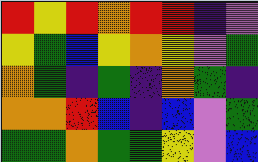[["red", "yellow", "red", "orange", "red", "red", "indigo", "violet"], ["yellow", "green", "blue", "yellow", "orange", "yellow", "violet", "green"], ["orange", "green", "indigo", "green", "indigo", "orange", "green", "indigo"], ["orange", "orange", "red", "blue", "indigo", "blue", "violet", "green"], ["green", "green", "orange", "green", "green", "yellow", "violet", "blue"]]